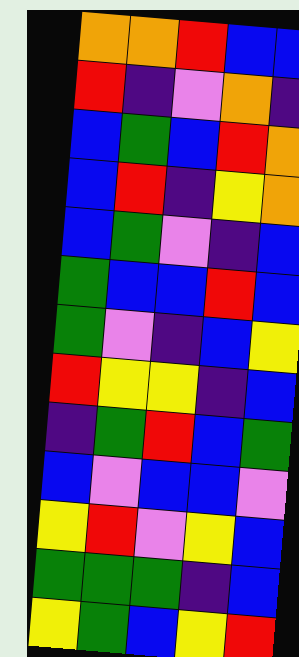[["orange", "orange", "red", "blue", "blue"], ["red", "indigo", "violet", "orange", "indigo"], ["blue", "green", "blue", "red", "orange"], ["blue", "red", "indigo", "yellow", "orange"], ["blue", "green", "violet", "indigo", "blue"], ["green", "blue", "blue", "red", "blue"], ["green", "violet", "indigo", "blue", "yellow"], ["red", "yellow", "yellow", "indigo", "blue"], ["indigo", "green", "red", "blue", "green"], ["blue", "violet", "blue", "blue", "violet"], ["yellow", "red", "violet", "yellow", "blue"], ["green", "green", "green", "indigo", "blue"], ["yellow", "green", "blue", "yellow", "red"]]